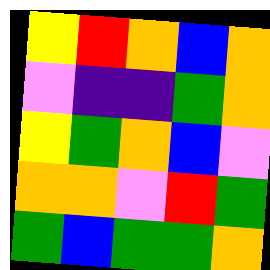[["yellow", "red", "orange", "blue", "orange"], ["violet", "indigo", "indigo", "green", "orange"], ["yellow", "green", "orange", "blue", "violet"], ["orange", "orange", "violet", "red", "green"], ["green", "blue", "green", "green", "orange"]]